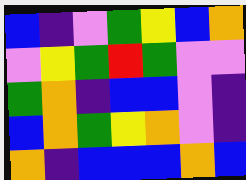[["blue", "indigo", "violet", "green", "yellow", "blue", "orange"], ["violet", "yellow", "green", "red", "green", "violet", "violet"], ["green", "orange", "indigo", "blue", "blue", "violet", "indigo"], ["blue", "orange", "green", "yellow", "orange", "violet", "indigo"], ["orange", "indigo", "blue", "blue", "blue", "orange", "blue"]]